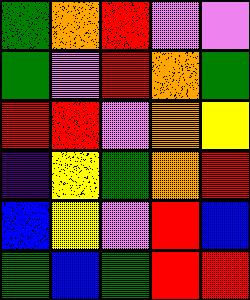[["green", "orange", "red", "violet", "violet"], ["green", "violet", "red", "orange", "green"], ["red", "red", "violet", "orange", "yellow"], ["indigo", "yellow", "green", "orange", "red"], ["blue", "yellow", "violet", "red", "blue"], ["green", "blue", "green", "red", "red"]]